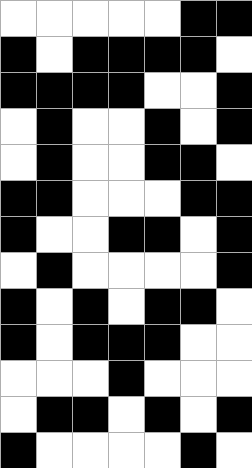[["white", "white", "white", "white", "white", "black", "black"], ["black", "white", "black", "black", "black", "black", "white"], ["black", "black", "black", "black", "white", "white", "black"], ["white", "black", "white", "white", "black", "white", "black"], ["white", "black", "white", "white", "black", "black", "white"], ["black", "black", "white", "white", "white", "black", "black"], ["black", "white", "white", "black", "black", "white", "black"], ["white", "black", "white", "white", "white", "white", "black"], ["black", "white", "black", "white", "black", "black", "white"], ["black", "white", "black", "black", "black", "white", "white"], ["white", "white", "white", "black", "white", "white", "white"], ["white", "black", "black", "white", "black", "white", "black"], ["black", "white", "white", "white", "white", "black", "white"]]